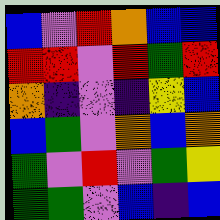[["blue", "violet", "red", "orange", "blue", "blue"], ["red", "red", "violet", "red", "green", "red"], ["orange", "indigo", "violet", "indigo", "yellow", "blue"], ["blue", "green", "violet", "orange", "blue", "orange"], ["green", "violet", "red", "violet", "green", "yellow"], ["green", "green", "violet", "blue", "indigo", "blue"]]